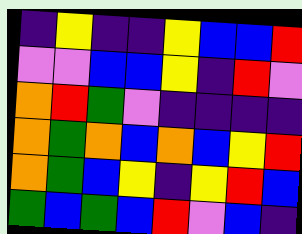[["indigo", "yellow", "indigo", "indigo", "yellow", "blue", "blue", "red"], ["violet", "violet", "blue", "blue", "yellow", "indigo", "red", "violet"], ["orange", "red", "green", "violet", "indigo", "indigo", "indigo", "indigo"], ["orange", "green", "orange", "blue", "orange", "blue", "yellow", "red"], ["orange", "green", "blue", "yellow", "indigo", "yellow", "red", "blue"], ["green", "blue", "green", "blue", "red", "violet", "blue", "indigo"]]